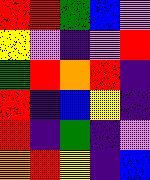[["red", "red", "green", "blue", "violet"], ["yellow", "violet", "indigo", "violet", "red"], ["green", "red", "orange", "red", "indigo"], ["red", "indigo", "blue", "yellow", "indigo"], ["red", "indigo", "green", "indigo", "violet"], ["orange", "red", "yellow", "indigo", "blue"]]